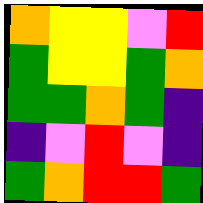[["orange", "yellow", "yellow", "violet", "red"], ["green", "yellow", "yellow", "green", "orange"], ["green", "green", "orange", "green", "indigo"], ["indigo", "violet", "red", "violet", "indigo"], ["green", "orange", "red", "red", "green"]]